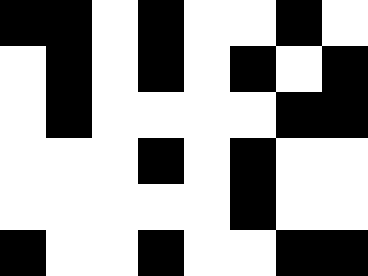[["black", "black", "white", "black", "white", "white", "black", "white"], ["white", "black", "white", "black", "white", "black", "white", "black"], ["white", "black", "white", "white", "white", "white", "black", "black"], ["white", "white", "white", "black", "white", "black", "white", "white"], ["white", "white", "white", "white", "white", "black", "white", "white"], ["black", "white", "white", "black", "white", "white", "black", "black"]]